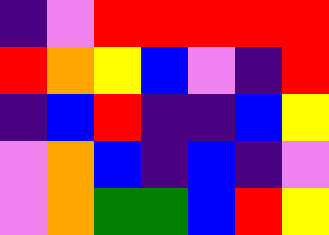[["indigo", "violet", "red", "red", "red", "red", "red"], ["red", "orange", "yellow", "blue", "violet", "indigo", "red"], ["indigo", "blue", "red", "indigo", "indigo", "blue", "yellow"], ["violet", "orange", "blue", "indigo", "blue", "indigo", "violet"], ["violet", "orange", "green", "green", "blue", "red", "yellow"]]